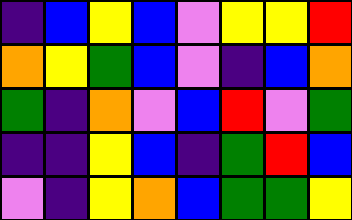[["indigo", "blue", "yellow", "blue", "violet", "yellow", "yellow", "red"], ["orange", "yellow", "green", "blue", "violet", "indigo", "blue", "orange"], ["green", "indigo", "orange", "violet", "blue", "red", "violet", "green"], ["indigo", "indigo", "yellow", "blue", "indigo", "green", "red", "blue"], ["violet", "indigo", "yellow", "orange", "blue", "green", "green", "yellow"]]